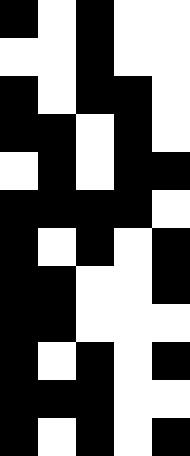[["black", "white", "black", "white", "white"], ["white", "white", "black", "white", "white"], ["black", "white", "black", "black", "white"], ["black", "black", "white", "black", "white"], ["white", "black", "white", "black", "black"], ["black", "black", "black", "black", "white"], ["black", "white", "black", "white", "black"], ["black", "black", "white", "white", "black"], ["black", "black", "white", "white", "white"], ["black", "white", "black", "white", "black"], ["black", "black", "black", "white", "white"], ["black", "white", "black", "white", "black"]]